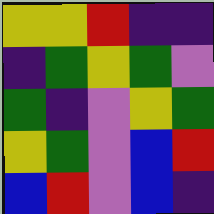[["yellow", "yellow", "red", "indigo", "indigo"], ["indigo", "green", "yellow", "green", "violet"], ["green", "indigo", "violet", "yellow", "green"], ["yellow", "green", "violet", "blue", "red"], ["blue", "red", "violet", "blue", "indigo"]]